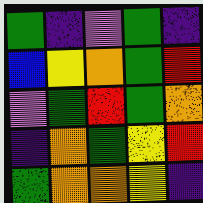[["green", "indigo", "violet", "green", "indigo"], ["blue", "yellow", "orange", "green", "red"], ["violet", "green", "red", "green", "orange"], ["indigo", "orange", "green", "yellow", "red"], ["green", "orange", "orange", "yellow", "indigo"]]